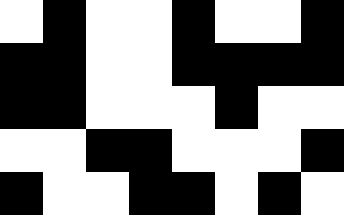[["white", "black", "white", "white", "black", "white", "white", "black"], ["black", "black", "white", "white", "black", "black", "black", "black"], ["black", "black", "white", "white", "white", "black", "white", "white"], ["white", "white", "black", "black", "white", "white", "white", "black"], ["black", "white", "white", "black", "black", "white", "black", "white"]]